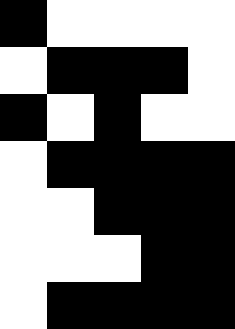[["black", "white", "white", "white", "white"], ["white", "black", "black", "black", "white"], ["black", "white", "black", "white", "white"], ["white", "black", "black", "black", "black"], ["white", "white", "black", "black", "black"], ["white", "white", "white", "black", "black"], ["white", "black", "black", "black", "black"]]